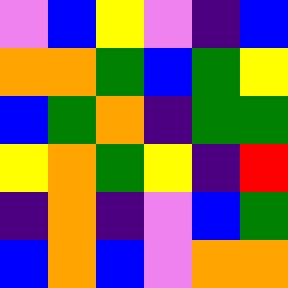[["violet", "blue", "yellow", "violet", "indigo", "blue"], ["orange", "orange", "green", "blue", "green", "yellow"], ["blue", "green", "orange", "indigo", "green", "green"], ["yellow", "orange", "green", "yellow", "indigo", "red"], ["indigo", "orange", "indigo", "violet", "blue", "green"], ["blue", "orange", "blue", "violet", "orange", "orange"]]